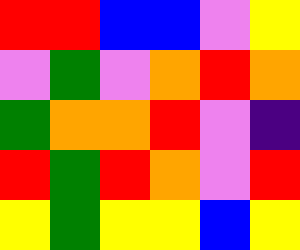[["red", "red", "blue", "blue", "violet", "yellow"], ["violet", "green", "violet", "orange", "red", "orange"], ["green", "orange", "orange", "red", "violet", "indigo"], ["red", "green", "red", "orange", "violet", "red"], ["yellow", "green", "yellow", "yellow", "blue", "yellow"]]